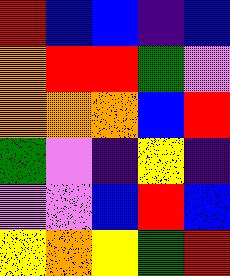[["red", "blue", "blue", "indigo", "blue"], ["orange", "red", "red", "green", "violet"], ["orange", "orange", "orange", "blue", "red"], ["green", "violet", "indigo", "yellow", "indigo"], ["violet", "violet", "blue", "red", "blue"], ["yellow", "orange", "yellow", "green", "red"]]